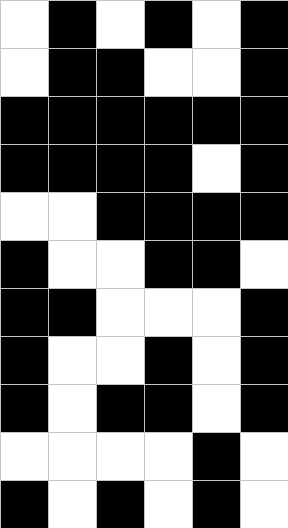[["white", "black", "white", "black", "white", "black"], ["white", "black", "black", "white", "white", "black"], ["black", "black", "black", "black", "black", "black"], ["black", "black", "black", "black", "white", "black"], ["white", "white", "black", "black", "black", "black"], ["black", "white", "white", "black", "black", "white"], ["black", "black", "white", "white", "white", "black"], ["black", "white", "white", "black", "white", "black"], ["black", "white", "black", "black", "white", "black"], ["white", "white", "white", "white", "black", "white"], ["black", "white", "black", "white", "black", "white"]]